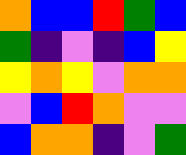[["orange", "blue", "blue", "red", "green", "blue"], ["green", "indigo", "violet", "indigo", "blue", "yellow"], ["yellow", "orange", "yellow", "violet", "orange", "orange"], ["violet", "blue", "red", "orange", "violet", "violet"], ["blue", "orange", "orange", "indigo", "violet", "green"]]